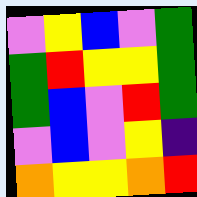[["violet", "yellow", "blue", "violet", "green"], ["green", "red", "yellow", "yellow", "green"], ["green", "blue", "violet", "red", "green"], ["violet", "blue", "violet", "yellow", "indigo"], ["orange", "yellow", "yellow", "orange", "red"]]